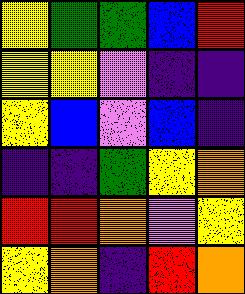[["yellow", "green", "green", "blue", "red"], ["yellow", "yellow", "violet", "indigo", "indigo"], ["yellow", "blue", "violet", "blue", "indigo"], ["indigo", "indigo", "green", "yellow", "orange"], ["red", "red", "orange", "violet", "yellow"], ["yellow", "orange", "indigo", "red", "orange"]]